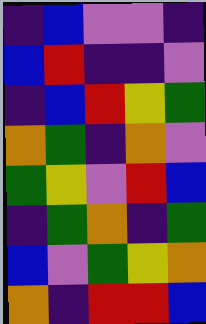[["indigo", "blue", "violet", "violet", "indigo"], ["blue", "red", "indigo", "indigo", "violet"], ["indigo", "blue", "red", "yellow", "green"], ["orange", "green", "indigo", "orange", "violet"], ["green", "yellow", "violet", "red", "blue"], ["indigo", "green", "orange", "indigo", "green"], ["blue", "violet", "green", "yellow", "orange"], ["orange", "indigo", "red", "red", "blue"]]